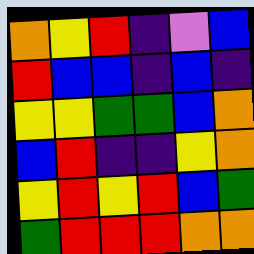[["orange", "yellow", "red", "indigo", "violet", "blue"], ["red", "blue", "blue", "indigo", "blue", "indigo"], ["yellow", "yellow", "green", "green", "blue", "orange"], ["blue", "red", "indigo", "indigo", "yellow", "orange"], ["yellow", "red", "yellow", "red", "blue", "green"], ["green", "red", "red", "red", "orange", "orange"]]